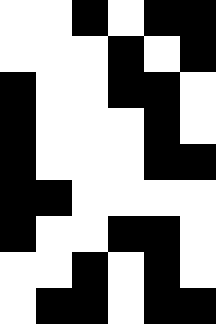[["white", "white", "black", "white", "black", "black"], ["white", "white", "white", "black", "white", "black"], ["black", "white", "white", "black", "black", "white"], ["black", "white", "white", "white", "black", "white"], ["black", "white", "white", "white", "black", "black"], ["black", "black", "white", "white", "white", "white"], ["black", "white", "white", "black", "black", "white"], ["white", "white", "black", "white", "black", "white"], ["white", "black", "black", "white", "black", "black"]]